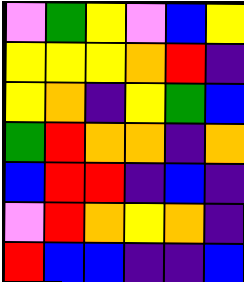[["violet", "green", "yellow", "violet", "blue", "yellow"], ["yellow", "yellow", "yellow", "orange", "red", "indigo"], ["yellow", "orange", "indigo", "yellow", "green", "blue"], ["green", "red", "orange", "orange", "indigo", "orange"], ["blue", "red", "red", "indigo", "blue", "indigo"], ["violet", "red", "orange", "yellow", "orange", "indigo"], ["red", "blue", "blue", "indigo", "indigo", "blue"]]